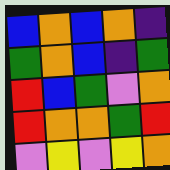[["blue", "orange", "blue", "orange", "indigo"], ["green", "orange", "blue", "indigo", "green"], ["red", "blue", "green", "violet", "orange"], ["red", "orange", "orange", "green", "red"], ["violet", "yellow", "violet", "yellow", "orange"]]